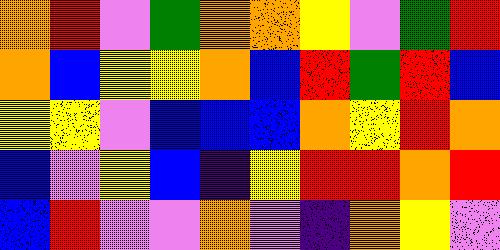[["orange", "red", "violet", "green", "orange", "orange", "yellow", "violet", "green", "red"], ["orange", "blue", "yellow", "yellow", "orange", "blue", "red", "green", "red", "blue"], ["yellow", "yellow", "violet", "blue", "blue", "blue", "orange", "yellow", "red", "orange"], ["blue", "violet", "yellow", "blue", "indigo", "yellow", "red", "red", "orange", "red"], ["blue", "red", "violet", "violet", "orange", "violet", "indigo", "orange", "yellow", "violet"]]